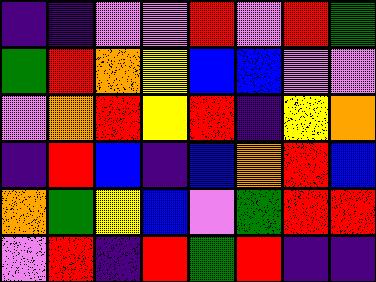[["indigo", "indigo", "violet", "violet", "red", "violet", "red", "green"], ["green", "red", "orange", "yellow", "blue", "blue", "violet", "violet"], ["violet", "orange", "red", "yellow", "red", "indigo", "yellow", "orange"], ["indigo", "red", "blue", "indigo", "blue", "orange", "red", "blue"], ["orange", "green", "yellow", "blue", "violet", "green", "red", "red"], ["violet", "red", "indigo", "red", "green", "red", "indigo", "indigo"]]